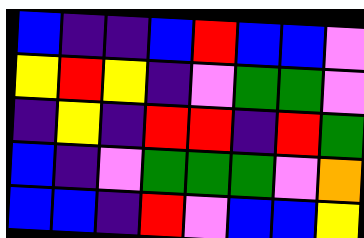[["blue", "indigo", "indigo", "blue", "red", "blue", "blue", "violet"], ["yellow", "red", "yellow", "indigo", "violet", "green", "green", "violet"], ["indigo", "yellow", "indigo", "red", "red", "indigo", "red", "green"], ["blue", "indigo", "violet", "green", "green", "green", "violet", "orange"], ["blue", "blue", "indigo", "red", "violet", "blue", "blue", "yellow"]]